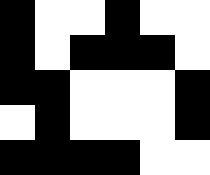[["black", "white", "white", "black", "white", "white"], ["black", "white", "black", "black", "black", "white"], ["black", "black", "white", "white", "white", "black"], ["white", "black", "white", "white", "white", "black"], ["black", "black", "black", "black", "white", "white"]]